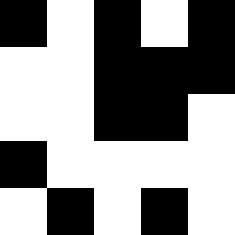[["black", "white", "black", "white", "black"], ["white", "white", "black", "black", "black"], ["white", "white", "black", "black", "white"], ["black", "white", "white", "white", "white"], ["white", "black", "white", "black", "white"]]